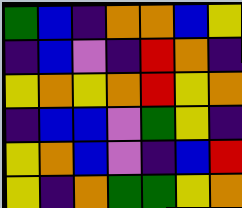[["green", "blue", "indigo", "orange", "orange", "blue", "yellow"], ["indigo", "blue", "violet", "indigo", "red", "orange", "indigo"], ["yellow", "orange", "yellow", "orange", "red", "yellow", "orange"], ["indigo", "blue", "blue", "violet", "green", "yellow", "indigo"], ["yellow", "orange", "blue", "violet", "indigo", "blue", "red"], ["yellow", "indigo", "orange", "green", "green", "yellow", "orange"]]